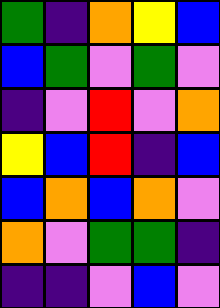[["green", "indigo", "orange", "yellow", "blue"], ["blue", "green", "violet", "green", "violet"], ["indigo", "violet", "red", "violet", "orange"], ["yellow", "blue", "red", "indigo", "blue"], ["blue", "orange", "blue", "orange", "violet"], ["orange", "violet", "green", "green", "indigo"], ["indigo", "indigo", "violet", "blue", "violet"]]